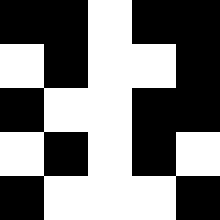[["black", "black", "white", "black", "black"], ["white", "black", "white", "white", "black"], ["black", "white", "white", "black", "black"], ["white", "black", "white", "black", "white"], ["black", "white", "white", "white", "black"]]